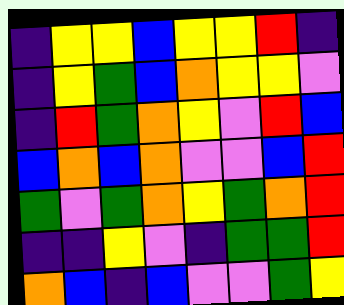[["indigo", "yellow", "yellow", "blue", "yellow", "yellow", "red", "indigo"], ["indigo", "yellow", "green", "blue", "orange", "yellow", "yellow", "violet"], ["indigo", "red", "green", "orange", "yellow", "violet", "red", "blue"], ["blue", "orange", "blue", "orange", "violet", "violet", "blue", "red"], ["green", "violet", "green", "orange", "yellow", "green", "orange", "red"], ["indigo", "indigo", "yellow", "violet", "indigo", "green", "green", "red"], ["orange", "blue", "indigo", "blue", "violet", "violet", "green", "yellow"]]